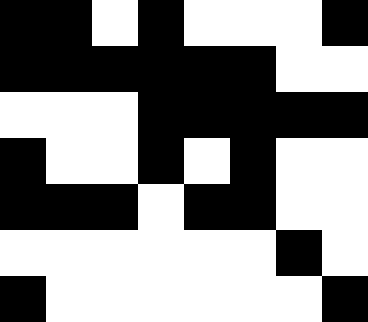[["black", "black", "white", "black", "white", "white", "white", "black"], ["black", "black", "black", "black", "black", "black", "white", "white"], ["white", "white", "white", "black", "black", "black", "black", "black"], ["black", "white", "white", "black", "white", "black", "white", "white"], ["black", "black", "black", "white", "black", "black", "white", "white"], ["white", "white", "white", "white", "white", "white", "black", "white"], ["black", "white", "white", "white", "white", "white", "white", "black"]]